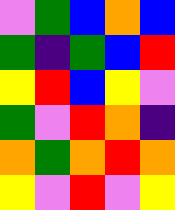[["violet", "green", "blue", "orange", "blue"], ["green", "indigo", "green", "blue", "red"], ["yellow", "red", "blue", "yellow", "violet"], ["green", "violet", "red", "orange", "indigo"], ["orange", "green", "orange", "red", "orange"], ["yellow", "violet", "red", "violet", "yellow"]]